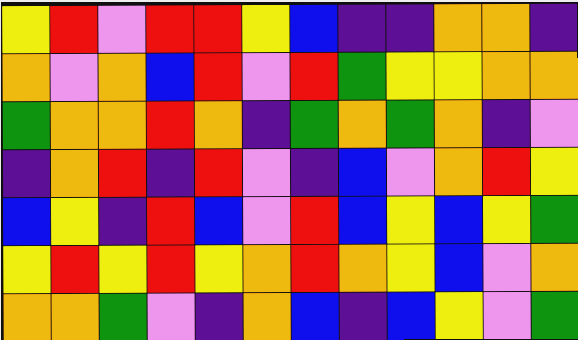[["yellow", "red", "violet", "red", "red", "yellow", "blue", "indigo", "indigo", "orange", "orange", "indigo"], ["orange", "violet", "orange", "blue", "red", "violet", "red", "green", "yellow", "yellow", "orange", "orange"], ["green", "orange", "orange", "red", "orange", "indigo", "green", "orange", "green", "orange", "indigo", "violet"], ["indigo", "orange", "red", "indigo", "red", "violet", "indigo", "blue", "violet", "orange", "red", "yellow"], ["blue", "yellow", "indigo", "red", "blue", "violet", "red", "blue", "yellow", "blue", "yellow", "green"], ["yellow", "red", "yellow", "red", "yellow", "orange", "red", "orange", "yellow", "blue", "violet", "orange"], ["orange", "orange", "green", "violet", "indigo", "orange", "blue", "indigo", "blue", "yellow", "violet", "green"]]